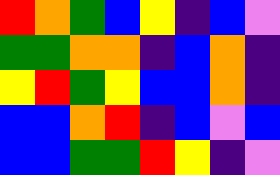[["red", "orange", "green", "blue", "yellow", "indigo", "blue", "violet"], ["green", "green", "orange", "orange", "indigo", "blue", "orange", "indigo"], ["yellow", "red", "green", "yellow", "blue", "blue", "orange", "indigo"], ["blue", "blue", "orange", "red", "indigo", "blue", "violet", "blue"], ["blue", "blue", "green", "green", "red", "yellow", "indigo", "violet"]]